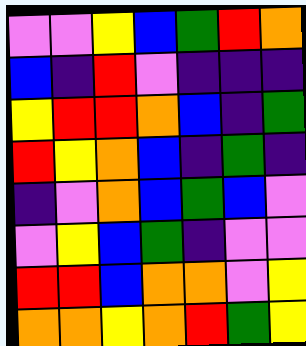[["violet", "violet", "yellow", "blue", "green", "red", "orange"], ["blue", "indigo", "red", "violet", "indigo", "indigo", "indigo"], ["yellow", "red", "red", "orange", "blue", "indigo", "green"], ["red", "yellow", "orange", "blue", "indigo", "green", "indigo"], ["indigo", "violet", "orange", "blue", "green", "blue", "violet"], ["violet", "yellow", "blue", "green", "indigo", "violet", "violet"], ["red", "red", "blue", "orange", "orange", "violet", "yellow"], ["orange", "orange", "yellow", "orange", "red", "green", "yellow"]]